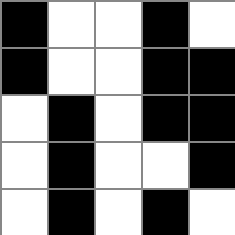[["black", "white", "white", "black", "white"], ["black", "white", "white", "black", "black"], ["white", "black", "white", "black", "black"], ["white", "black", "white", "white", "black"], ["white", "black", "white", "black", "white"]]